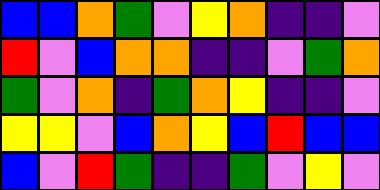[["blue", "blue", "orange", "green", "violet", "yellow", "orange", "indigo", "indigo", "violet"], ["red", "violet", "blue", "orange", "orange", "indigo", "indigo", "violet", "green", "orange"], ["green", "violet", "orange", "indigo", "green", "orange", "yellow", "indigo", "indigo", "violet"], ["yellow", "yellow", "violet", "blue", "orange", "yellow", "blue", "red", "blue", "blue"], ["blue", "violet", "red", "green", "indigo", "indigo", "green", "violet", "yellow", "violet"]]